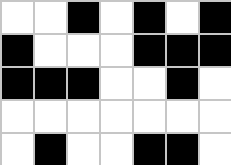[["white", "white", "black", "white", "black", "white", "black"], ["black", "white", "white", "white", "black", "black", "black"], ["black", "black", "black", "white", "white", "black", "white"], ["white", "white", "white", "white", "white", "white", "white"], ["white", "black", "white", "white", "black", "black", "white"]]